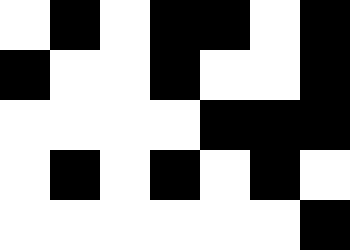[["white", "black", "white", "black", "black", "white", "black"], ["black", "white", "white", "black", "white", "white", "black"], ["white", "white", "white", "white", "black", "black", "black"], ["white", "black", "white", "black", "white", "black", "white"], ["white", "white", "white", "white", "white", "white", "black"]]